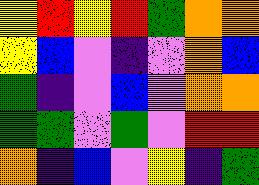[["yellow", "red", "yellow", "red", "green", "orange", "orange"], ["yellow", "blue", "violet", "indigo", "violet", "orange", "blue"], ["green", "indigo", "violet", "blue", "violet", "orange", "orange"], ["green", "green", "violet", "green", "violet", "red", "red"], ["orange", "indigo", "blue", "violet", "yellow", "indigo", "green"]]